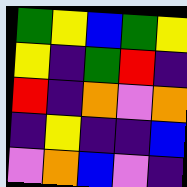[["green", "yellow", "blue", "green", "yellow"], ["yellow", "indigo", "green", "red", "indigo"], ["red", "indigo", "orange", "violet", "orange"], ["indigo", "yellow", "indigo", "indigo", "blue"], ["violet", "orange", "blue", "violet", "indigo"]]